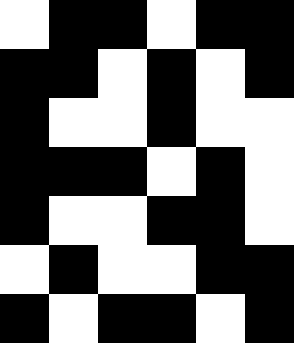[["white", "black", "black", "white", "black", "black"], ["black", "black", "white", "black", "white", "black"], ["black", "white", "white", "black", "white", "white"], ["black", "black", "black", "white", "black", "white"], ["black", "white", "white", "black", "black", "white"], ["white", "black", "white", "white", "black", "black"], ["black", "white", "black", "black", "white", "black"]]